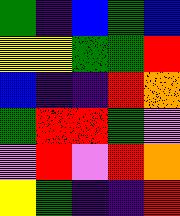[["green", "indigo", "blue", "green", "blue"], ["yellow", "yellow", "green", "green", "red"], ["blue", "indigo", "indigo", "red", "orange"], ["green", "red", "red", "green", "violet"], ["violet", "red", "violet", "red", "orange"], ["yellow", "green", "indigo", "indigo", "red"]]